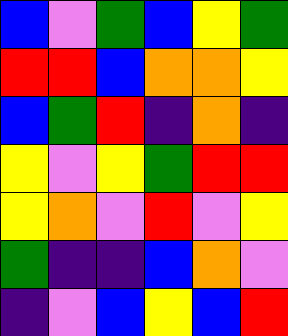[["blue", "violet", "green", "blue", "yellow", "green"], ["red", "red", "blue", "orange", "orange", "yellow"], ["blue", "green", "red", "indigo", "orange", "indigo"], ["yellow", "violet", "yellow", "green", "red", "red"], ["yellow", "orange", "violet", "red", "violet", "yellow"], ["green", "indigo", "indigo", "blue", "orange", "violet"], ["indigo", "violet", "blue", "yellow", "blue", "red"]]